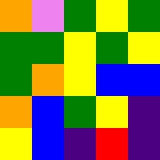[["orange", "violet", "green", "yellow", "green"], ["green", "green", "yellow", "green", "yellow"], ["green", "orange", "yellow", "blue", "blue"], ["orange", "blue", "green", "yellow", "indigo"], ["yellow", "blue", "indigo", "red", "indigo"]]